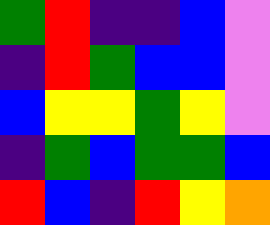[["green", "red", "indigo", "indigo", "blue", "violet"], ["indigo", "red", "green", "blue", "blue", "violet"], ["blue", "yellow", "yellow", "green", "yellow", "violet"], ["indigo", "green", "blue", "green", "green", "blue"], ["red", "blue", "indigo", "red", "yellow", "orange"]]